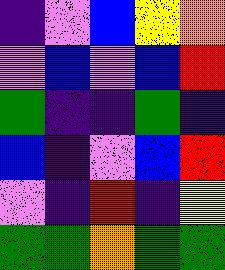[["indigo", "violet", "blue", "yellow", "orange"], ["violet", "blue", "violet", "blue", "red"], ["green", "indigo", "indigo", "green", "indigo"], ["blue", "indigo", "violet", "blue", "red"], ["violet", "indigo", "red", "indigo", "yellow"], ["green", "green", "orange", "green", "green"]]